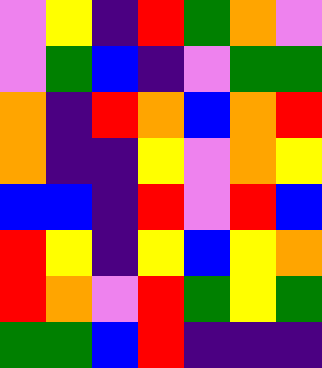[["violet", "yellow", "indigo", "red", "green", "orange", "violet"], ["violet", "green", "blue", "indigo", "violet", "green", "green"], ["orange", "indigo", "red", "orange", "blue", "orange", "red"], ["orange", "indigo", "indigo", "yellow", "violet", "orange", "yellow"], ["blue", "blue", "indigo", "red", "violet", "red", "blue"], ["red", "yellow", "indigo", "yellow", "blue", "yellow", "orange"], ["red", "orange", "violet", "red", "green", "yellow", "green"], ["green", "green", "blue", "red", "indigo", "indigo", "indigo"]]